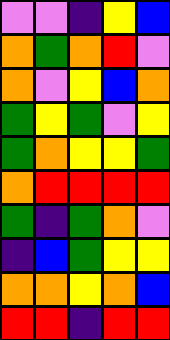[["violet", "violet", "indigo", "yellow", "blue"], ["orange", "green", "orange", "red", "violet"], ["orange", "violet", "yellow", "blue", "orange"], ["green", "yellow", "green", "violet", "yellow"], ["green", "orange", "yellow", "yellow", "green"], ["orange", "red", "red", "red", "red"], ["green", "indigo", "green", "orange", "violet"], ["indigo", "blue", "green", "yellow", "yellow"], ["orange", "orange", "yellow", "orange", "blue"], ["red", "red", "indigo", "red", "red"]]